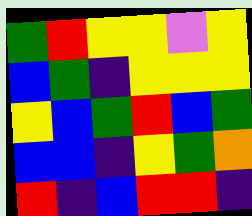[["green", "red", "yellow", "yellow", "violet", "yellow"], ["blue", "green", "indigo", "yellow", "yellow", "yellow"], ["yellow", "blue", "green", "red", "blue", "green"], ["blue", "blue", "indigo", "yellow", "green", "orange"], ["red", "indigo", "blue", "red", "red", "indigo"]]